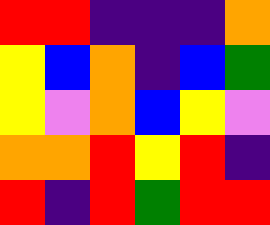[["red", "red", "indigo", "indigo", "indigo", "orange"], ["yellow", "blue", "orange", "indigo", "blue", "green"], ["yellow", "violet", "orange", "blue", "yellow", "violet"], ["orange", "orange", "red", "yellow", "red", "indigo"], ["red", "indigo", "red", "green", "red", "red"]]